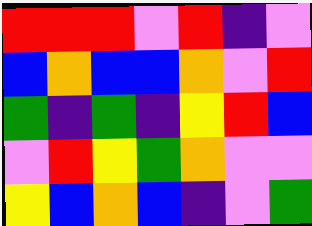[["red", "red", "red", "violet", "red", "indigo", "violet"], ["blue", "orange", "blue", "blue", "orange", "violet", "red"], ["green", "indigo", "green", "indigo", "yellow", "red", "blue"], ["violet", "red", "yellow", "green", "orange", "violet", "violet"], ["yellow", "blue", "orange", "blue", "indigo", "violet", "green"]]